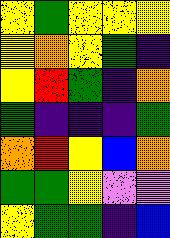[["yellow", "green", "yellow", "yellow", "yellow"], ["yellow", "orange", "yellow", "green", "indigo"], ["yellow", "red", "green", "indigo", "orange"], ["green", "indigo", "indigo", "indigo", "green"], ["orange", "red", "yellow", "blue", "orange"], ["green", "green", "yellow", "violet", "violet"], ["yellow", "green", "green", "indigo", "blue"]]